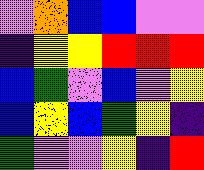[["violet", "orange", "blue", "blue", "violet", "violet"], ["indigo", "yellow", "yellow", "red", "red", "red"], ["blue", "green", "violet", "blue", "violet", "yellow"], ["blue", "yellow", "blue", "green", "yellow", "indigo"], ["green", "violet", "violet", "yellow", "indigo", "red"]]